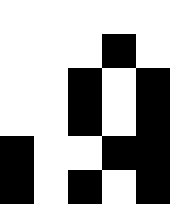[["white", "white", "white", "white", "white"], ["white", "white", "white", "black", "white"], ["white", "white", "black", "white", "black"], ["white", "white", "black", "white", "black"], ["black", "white", "white", "black", "black"], ["black", "white", "black", "white", "black"]]